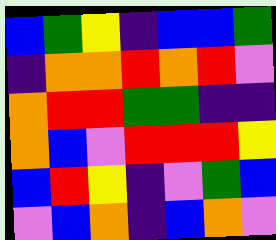[["blue", "green", "yellow", "indigo", "blue", "blue", "green"], ["indigo", "orange", "orange", "red", "orange", "red", "violet"], ["orange", "red", "red", "green", "green", "indigo", "indigo"], ["orange", "blue", "violet", "red", "red", "red", "yellow"], ["blue", "red", "yellow", "indigo", "violet", "green", "blue"], ["violet", "blue", "orange", "indigo", "blue", "orange", "violet"]]